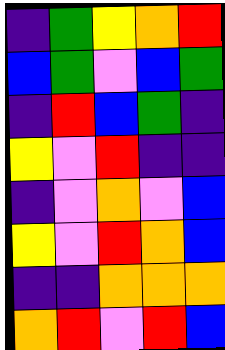[["indigo", "green", "yellow", "orange", "red"], ["blue", "green", "violet", "blue", "green"], ["indigo", "red", "blue", "green", "indigo"], ["yellow", "violet", "red", "indigo", "indigo"], ["indigo", "violet", "orange", "violet", "blue"], ["yellow", "violet", "red", "orange", "blue"], ["indigo", "indigo", "orange", "orange", "orange"], ["orange", "red", "violet", "red", "blue"]]